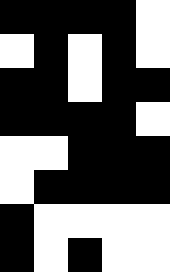[["black", "black", "black", "black", "white"], ["white", "black", "white", "black", "white"], ["black", "black", "white", "black", "black"], ["black", "black", "black", "black", "white"], ["white", "white", "black", "black", "black"], ["white", "black", "black", "black", "black"], ["black", "white", "white", "white", "white"], ["black", "white", "black", "white", "white"]]